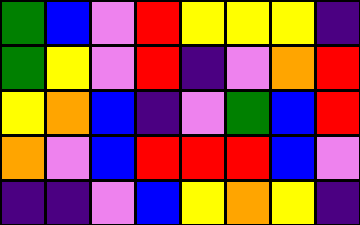[["green", "blue", "violet", "red", "yellow", "yellow", "yellow", "indigo"], ["green", "yellow", "violet", "red", "indigo", "violet", "orange", "red"], ["yellow", "orange", "blue", "indigo", "violet", "green", "blue", "red"], ["orange", "violet", "blue", "red", "red", "red", "blue", "violet"], ["indigo", "indigo", "violet", "blue", "yellow", "orange", "yellow", "indigo"]]